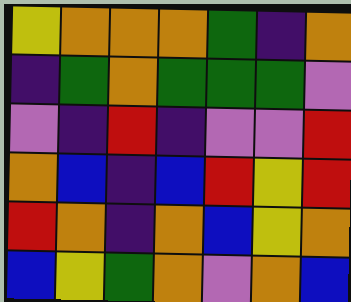[["yellow", "orange", "orange", "orange", "green", "indigo", "orange"], ["indigo", "green", "orange", "green", "green", "green", "violet"], ["violet", "indigo", "red", "indigo", "violet", "violet", "red"], ["orange", "blue", "indigo", "blue", "red", "yellow", "red"], ["red", "orange", "indigo", "orange", "blue", "yellow", "orange"], ["blue", "yellow", "green", "orange", "violet", "orange", "blue"]]